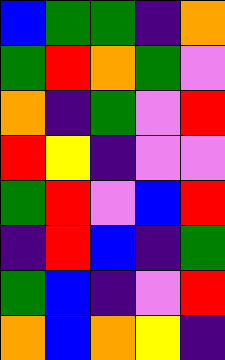[["blue", "green", "green", "indigo", "orange"], ["green", "red", "orange", "green", "violet"], ["orange", "indigo", "green", "violet", "red"], ["red", "yellow", "indigo", "violet", "violet"], ["green", "red", "violet", "blue", "red"], ["indigo", "red", "blue", "indigo", "green"], ["green", "blue", "indigo", "violet", "red"], ["orange", "blue", "orange", "yellow", "indigo"]]